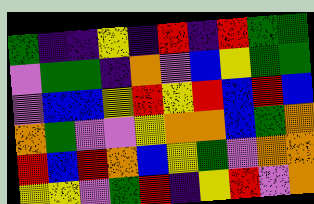[["green", "indigo", "indigo", "yellow", "indigo", "red", "indigo", "red", "green", "green"], ["violet", "green", "green", "indigo", "orange", "violet", "blue", "yellow", "green", "green"], ["violet", "blue", "blue", "yellow", "red", "yellow", "red", "blue", "red", "blue"], ["orange", "green", "violet", "violet", "yellow", "orange", "orange", "blue", "green", "orange"], ["red", "blue", "red", "orange", "blue", "yellow", "green", "violet", "orange", "orange"], ["yellow", "yellow", "violet", "green", "red", "indigo", "yellow", "red", "violet", "orange"]]